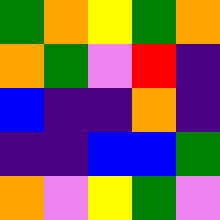[["green", "orange", "yellow", "green", "orange"], ["orange", "green", "violet", "red", "indigo"], ["blue", "indigo", "indigo", "orange", "indigo"], ["indigo", "indigo", "blue", "blue", "green"], ["orange", "violet", "yellow", "green", "violet"]]